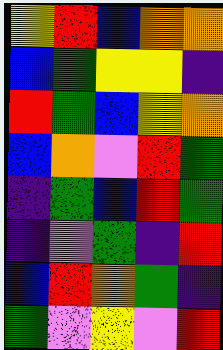[["yellow", "red", "blue", "orange", "orange"], ["blue", "green", "yellow", "yellow", "indigo"], ["red", "green", "blue", "yellow", "orange"], ["blue", "orange", "violet", "red", "green"], ["indigo", "green", "blue", "red", "green"], ["indigo", "violet", "green", "indigo", "red"], ["blue", "red", "orange", "green", "indigo"], ["green", "violet", "yellow", "violet", "red"]]